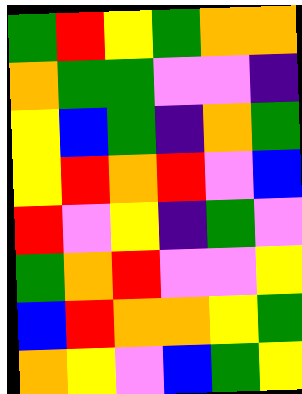[["green", "red", "yellow", "green", "orange", "orange"], ["orange", "green", "green", "violet", "violet", "indigo"], ["yellow", "blue", "green", "indigo", "orange", "green"], ["yellow", "red", "orange", "red", "violet", "blue"], ["red", "violet", "yellow", "indigo", "green", "violet"], ["green", "orange", "red", "violet", "violet", "yellow"], ["blue", "red", "orange", "orange", "yellow", "green"], ["orange", "yellow", "violet", "blue", "green", "yellow"]]